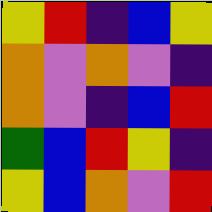[["yellow", "red", "indigo", "blue", "yellow"], ["orange", "violet", "orange", "violet", "indigo"], ["orange", "violet", "indigo", "blue", "red"], ["green", "blue", "red", "yellow", "indigo"], ["yellow", "blue", "orange", "violet", "red"]]